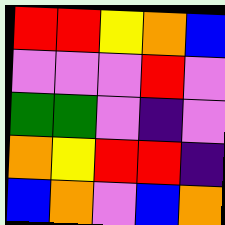[["red", "red", "yellow", "orange", "blue"], ["violet", "violet", "violet", "red", "violet"], ["green", "green", "violet", "indigo", "violet"], ["orange", "yellow", "red", "red", "indigo"], ["blue", "orange", "violet", "blue", "orange"]]